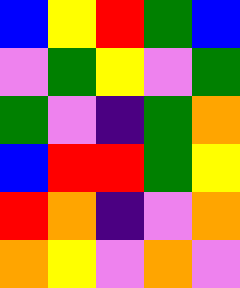[["blue", "yellow", "red", "green", "blue"], ["violet", "green", "yellow", "violet", "green"], ["green", "violet", "indigo", "green", "orange"], ["blue", "red", "red", "green", "yellow"], ["red", "orange", "indigo", "violet", "orange"], ["orange", "yellow", "violet", "orange", "violet"]]